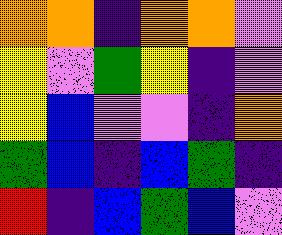[["orange", "orange", "indigo", "orange", "orange", "violet"], ["yellow", "violet", "green", "yellow", "indigo", "violet"], ["yellow", "blue", "violet", "violet", "indigo", "orange"], ["green", "blue", "indigo", "blue", "green", "indigo"], ["red", "indigo", "blue", "green", "blue", "violet"]]